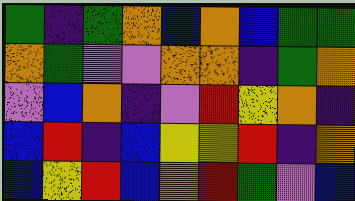[["green", "indigo", "green", "orange", "blue", "orange", "blue", "green", "green"], ["orange", "green", "violet", "violet", "orange", "orange", "indigo", "green", "orange"], ["violet", "blue", "orange", "indigo", "violet", "red", "yellow", "orange", "indigo"], ["blue", "red", "indigo", "blue", "yellow", "yellow", "red", "indigo", "orange"], ["blue", "yellow", "red", "blue", "orange", "red", "green", "violet", "blue"]]